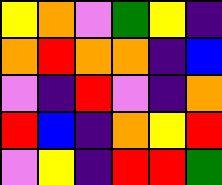[["yellow", "orange", "violet", "green", "yellow", "indigo"], ["orange", "red", "orange", "orange", "indigo", "blue"], ["violet", "indigo", "red", "violet", "indigo", "orange"], ["red", "blue", "indigo", "orange", "yellow", "red"], ["violet", "yellow", "indigo", "red", "red", "green"]]